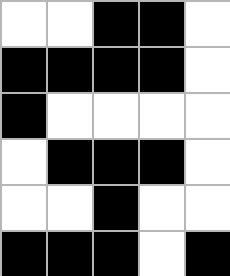[["white", "white", "black", "black", "white"], ["black", "black", "black", "black", "white"], ["black", "white", "white", "white", "white"], ["white", "black", "black", "black", "white"], ["white", "white", "black", "white", "white"], ["black", "black", "black", "white", "black"]]